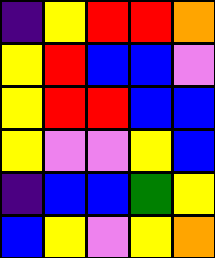[["indigo", "yellow", "red", "red", "orange"], ["yellow", "red", "blue", "blue", "violet"], ["yellow", "red", "red", "blue", "blue"], ["yellow", "violet", "violet", "yellow", "blue"], ["indigo", "blue", "blue", "green", "yellow"], ["blue", "yellow", "violet", "yellow", "orange"]]